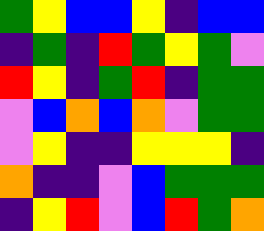[["green", "yellow", "blue", "blue", "yellow", "indigo", "blue", "blue"], ["indigo", "green", "indigo", "red", "green", "yellow", "green", "violet"], ["red", "yellow", "indigo", "green", "red", "indigo", "green", "green"], ["violet", "blue", "orange", "blue", "orange", "violet", "green", "green"], ["violet", "yellow", "indigo", "indigo", "yellow", "yellow", "yellow", "indigo"], ["orange", "indigo", "indigo", "violet", "blue", "green", "green", "green"], ["indigo", "yellow", "red", "violet", "blue", "red", "green", "orange"]]